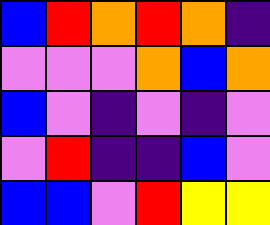[["blue", "red", "orange", "red", "orange", "indigo"], ["violet", "violet", "violet", "orange", "blue", "orange"], ["blue", "violet", "indigo", "violet", "indigo", "violet"], ["violet", "red", "indigo", "indigo", "blue", "violet"], ["blue", "blue", "violet", "red", "yellow", "yellow"]]